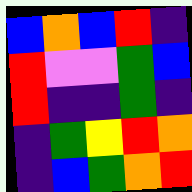[["blue", "orange", "blue", "red", "indigo"], ["red", "violet", "violet", "green", "blue"], ["red", "indigo", "indigo", "green", "indigo"], ["indigo", "green", "yellow", "red", "orange"], ["indigo", "blue", "green", "orange", "red"]]